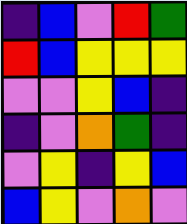[["indigo", "blue", "violet", "red", "green"], ["red", "blue", "yellow", "yellow", "yellow"], ["violet", "violet", "yellow", "blue", "indigo"], ["indigo", "violet", "orange", "green", "indigo"], ["violet", "yellow", "indigo", "yellow", "blue"], ["blue", "yellow", "violet", "orange", "violet"]]